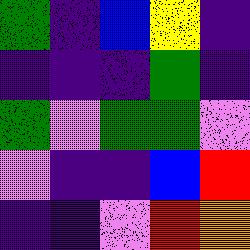[["green", "indigo", "blue", "yellow", "indigo"], ["indigo", "indigo", "indigo", "green", "indigo"], ["green", "violet", "green", "green", "violet"], ["violet", "indigo", "indigo", "blue", "red"], ["indigo", "indigo", "violet", "red", "orange"]]